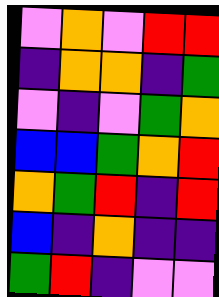[["violet", "orange", "violet", "red", "red"], ["indigo", "orange", "orange", "indigo", "green"], ["violet", "indigo", "violet", "green", "orange"], ["blue", "blue", "green", "orange", "red"], ["orange", "green", "red", "indigo", "red"], ["blue", "indigo", "orange", "indigo", "indigo"], ["green", "red", "indigo", "violet", "violet"]]